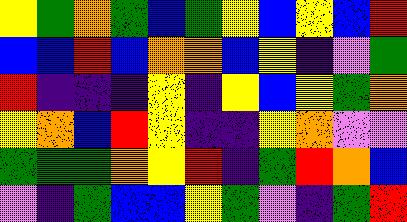[["yellow", "green", "orange", "green", "blue", "green", "yellow", "blue", "yellow", "blue", "red"], ["blue", "blue", "red", "blue", "orange", "orange", "blue", "yellow", "indigo", "violet", "green"], ["red", "indigo", "indigo", "indigo", "yellow", "indigo", "yellow", "blue", "yellow", "green", "orange"], ["yellow", "orange", "blue", "red", "yellow", "indigo", "indigo", "yellow", "orange", "violet", "violet"], ["green", "green", "green", "orange", "yellow", "red", "indigo", "green", "red", "orange", "blue"], ["violet", "indigo", "green", "blue", "blue", "yellow", "green", "violet", "indigo", "green", "red"]]